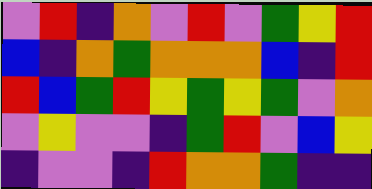[["violet", "red", "indigo", "orange", "violet", "red", "violet", "green", "yellow", "red"], ["blue", "indigo", "orange", "green", "orange", "orange", "orange", "blue", "indigo", "red"], ["red", "blue", "green", "red", "yellow", "green", "yellow", "green", "violet", "orange"], ["violet", "yellow", "violet", "violet", "indigo", "green", "red", "violet", "blue", "yellow"], ["indigo", "violet", "violet", "indigo", "red", "orange", "orange", "green", "indigo", "indigo"]]